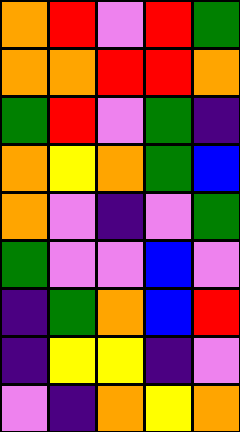[["orange", "red", "violet", "red", "green"], ["orange", "orange", "red", "red", "orange"], ["green", "red", "violet", "green", "indigo"], ["orange", "yellow", "orange", "green", "blue"], ["orange", "violet", "indigo", "violet", "green"], ["green", "violet", "violet", "blue", "violet"], ["indigo", "green", "orange", "blue", "red"], ["indigo", "yellow", "yellow", "indigo", "violet"], ["violet", "indigo", "orange", "yellow", "orange"]]